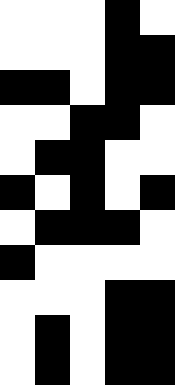[["white", "white", "white", "black", "white"], ["white", "white", "white", "black", "black"], ["black", "black", "white", "black", "black"], ["white", "white", "black", "black", "white"], ["white", "black", "black", "white", "white"], ["black", "white", "black", "white", "black"], ["white", "black", "black", "black", "white"], ["black", "white", "white", "white", "white"], ["white", "white", "white", "black", "black"], ["white", "black", "white", "black", "black"], ["white", "black", "white", "black", "black"]]